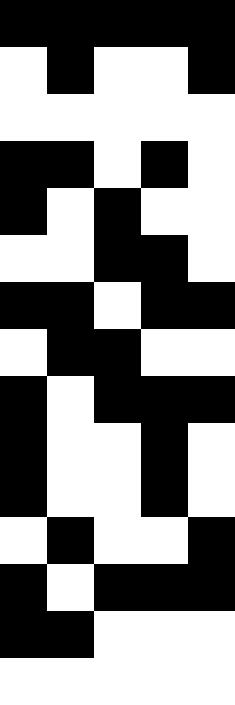[["black", "black", "black", "black", "black"], ["white", "black", "white", "white", "black"], ["white", "white", "white", "white", "white"], ["black", "black", "white", "black", "white"], ["black", "white", "black", "white", "white"], ["white", "white", "black", "black", "white"], ["black", "black", "white", "black", "black"], ["white", "black", "black", "white", "white"], ["black", "white", "black", "black", "black"], ["black", "white", "white", "black", "white"], ["black", "white", "white", "black", "white"], ["white", "black", "white", "white", "black"], ["black", "white", "black", "black", "black"], ["black", "black", "white", "white", "white"], ["white", "white", "white", "white", "white"]]